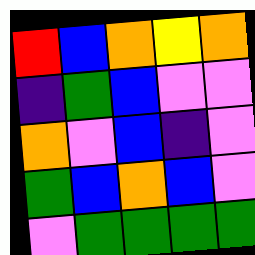[["red", "blue", "orange", "yellow", "orange"], ["indigo", "green", "blue", "violet", "violet"], ["orange", "violet", "blue", "indigo", "violet"], ["green", "blue", "orange", "blue", "violet"], ["violet", "green", "green", "green", "green"]]